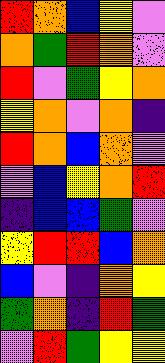[["red", "orange", "blue", "yellow", "violet"], ["orange", "green", "red", "orange", "violet"], ["red", "violet", "green", "yellow", "orange"], ["yellow", "orange", "violet", "orange", "indigo"], ["red", "orange", "blue", "orange", "violet"], ["violet", "blue", "yellow", "orange", "red"], ["indigo", "blue", "blue", "green", "violet"], ["yellow", "red", "red", "blue", "orange"], ["blue", "violet", "indigo", "orange", "yellow"], ["green", "orange", "indigo", "red", "green"], ["violet", "red", "green", "yellow", "yellow"]]